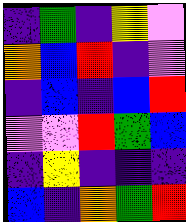[["indigo", "green", "indigo", "yellow", "violet"], ["orange", "blue", "red", "indigo", "violet"], ["indigo", "blue", "indigo", "blue", "red"], ["violet", "violet", "red", "green", "blue"], ["indigo", "yellow", "indigo", "indigo", "indigo"], ["blue", "indigo", "orange", "green", "red"]]